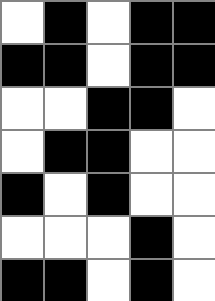[["white", "black", "white", "black", "black"], ["black", "black", "white", "black", "black"], ["white", "white", "black", "black", "white"], ["white", "black", "black", "white", "white"], ["black", "white", "black", "white", "white"], ["white", "white", "white", "black", "white"], ["black", "black", "white", "black", "white"]]